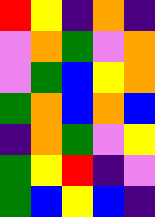[["red", "yellow", "indigo", "orange", "indigo"], ["violet", "orange", "green", "violet", "orange"], ["violet", "green", "blue", "yellow", "orange"], ["green", "orange", "blue", "orange", "blue"], ["indigo", "orange", "green", "violet", "yellow"], ["green", "yellow", "red", "indigo", "violet"], ["green", "blue", "yellow", "blue", "indigo"]]